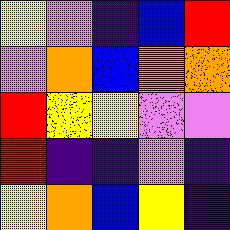[["yellow", "violet", "indigo", "blue", "red"], ["violet", "orange", "blue", "orange", "orange"], ["red", "yellow", "yellow", "violet", "violet"], ["red", "indigo", "indigo", "violet", "indigo"], ["yellow", "orange", "blue", "yellow", "indigo"]]